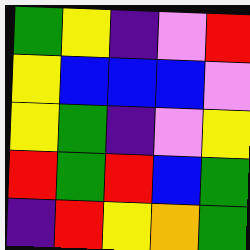[["green", "yellow", "indigo", "violet", "red"], ["yellow", "blue", "blue", "blue", "violet"], ["yellow", "green", "indigo", "violet", "yellow"], ["red", "green", "red", "blue", "green"], ["indigo", "red", "yellow", "orange", "green"]]